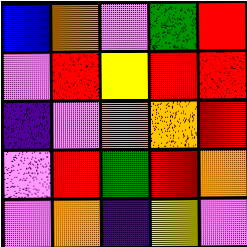[["blue", "orange", "violet", "green", "red"], ["violet", "red", "yellow", "red", "red"], ["indigo", "violet", "orange", "orange", "red"], ["violet", "red", "green", "red", "orange"], ["violet", "orange", "indigo", "yellow", "violet"]]